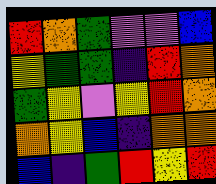[["red", "orange", "green", "violet", "violet", "blue"], ["yellow", "green", "green", "indigo", "red", "orange"], ["green", "yellow", "violet", "yellow", "red", "orange"], ["orange", "yellow", "blue", "indigo", "orange", "orange"], ["blue", "indigo", "green", "red", "yellow", "red"]]